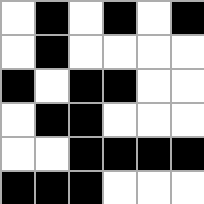[["white", "black", "white", "black", "white", "black"], ["white", "black", "white", "white", "white", "white"], ["black", "white", "black", "black", "white", "white"], ["white", "black", "black", "white", "white", "white"], ["white", "white", "black", "black", "black", "black"], ["black", "black", "black", "white", "white", "white"]]